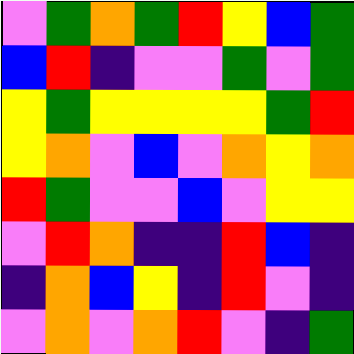[["violet", "green", "orange", "green", "red", "yellow", "blue", "green"], ["blue", "red", "indigo", "violet", "violet", "green", "violet", "green"], ["yellow", "green", "yellow", "yellow", "yellow", "yellow", "green", "red"], ["yellow", "orange", "violet", "blue", "violet", "orange", "yellow", "orange"], ["red", "green", "violet", "violet", "blue", "violet", "yellow", "yellow"], ["violet", "red", "orange", "indigo", "indigo", "red", "blue", "indigo"], ["indigo", "orange", "blue", "yellow", "indigo", "red", "violet", "indigo"], ["violet", "orange", "violet", "orange", "red", "violet", "indigo", "green"]]